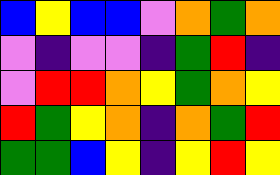[["blue", "yellow", "blue", "blue", "violet", "orange", "green", "orange"], ["violet", "indigo", "violet", "violet", "indigo", "green", "red", "indigo"], ["violet", "red", "red", "orange", "yellow", "green", "orange", "yellow"], ["red", "green", "yellow", "orange", "indigo", "orange", "green", "red"], ["green", "green", "blue", "yellow", "indigo", "yellow", "red", "yellow"]]